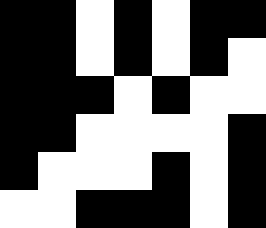[["black", "black", "white", "black", "white", "black", "black"], ["black", "black", "white", "black", "white", "black", "white"], ["black", "black", "black", "white", "black", "white", "white"], ["black", "black", "white", "white", "white", "white", "black"], ["black", "white", "white", "white", "black", "white", "black"], ["white", "white", "black", "black", "black", "white", "black"]]